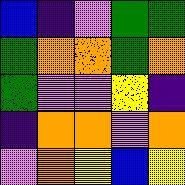[["blue", "indigo", "violet", "green", "green"], ["green", "orange", "orange", "green", "orange"], ["green", "violet", "violet", "yellow", "indigo"], ["indigo", "orange", "orange", "violet", "orange"], ["violet", "orange", "yellow", "blue", "yellow"]]